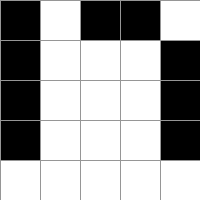[["black", "white", "black", "black", "white"], ["black", "white", "white", "white", "black"], ["black", "white", "white", "white", "black"], ["black", "white", "white", "white", "black"], ["white", "white", "white", "white", "white"]]